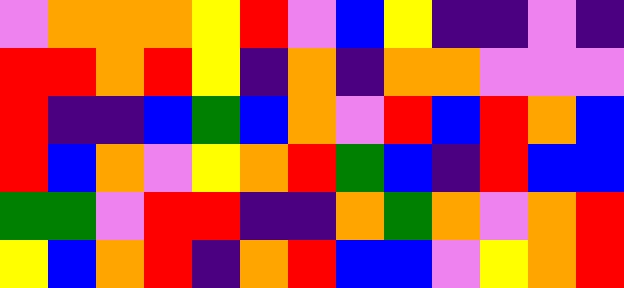[["violet", "orange", "orange", "orange", "yellow", "red", "violet", "blue", "yellow", "indigo", "indigo", "violet", "indigo"], ["red", "red", "orange", "red", "yellow", "indigo", "orange", "indigo", "orange", "orange", "violet", "violet", "violet"], ["red", "indigo", "indigo", "blue", "green", "blue", "orange", "violet", "red", "blue", "red", "orange", "blue"], ["red", "blue", "orange", "violet", "yellow", "orange", "red", "green", "blue", "indigo", "red", "blue", "blue"], ["green", "green", "violet", "red", "red", "indigo", "indigo", "orange", "green", "orange", "violet", "orange", "red"], ["yellow", "blue", "orange", "red", "indigo", "orange", "red", "blue", "blue", "violet", "yellow", "orange", "red"]]